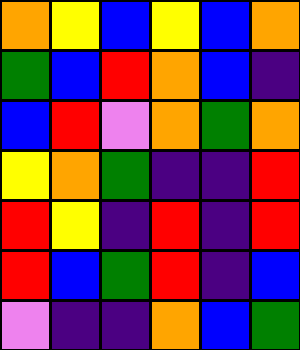[["orange", "yellow", "blue", "yellow", "blue", "orange"], ["green", "blue", "red", "orange", "blue", "indigo"], ["blue", "red", "violet", "orange", "green", "orange"], ["yellow", "orange", "green", "indigo", "indigo", "red"], ["red", "yellow", "indigo", "red", "indigo", "red"], ["red", "blue", "green", "red", "indigo", "blue"], ["violet", "indigo", "indigo", "orange", "blue", "green"]]